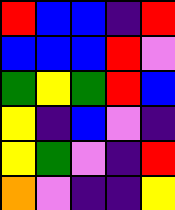[["red", "blue", "blue", "indigo", "red"], ["blue", "blue", "blue", "red", "violet"], ["green", "yellow", "green", "red", "blue"], ["yellow", "indigo", "blue", "violet", "indigo"], ["yellow", "green", "violet", "indigo", "red"], ["orange", "violet", "indigo", "indigo", "yellow"]]